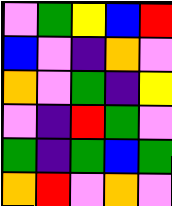[["violet", "green", "yellow", "blue", "red"], ["blue", "violet", "indigo", "orange", "violet"], ["orange", "violet", "green", "indigo", "yellow"], ["violet", "indigo", "red", "green", "violet"], ["green", "indigo", "green", "blue", "green"], ["orange", "red", "violet", "orange", "violet"]]